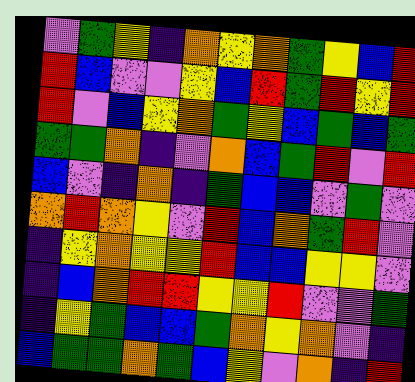[["violet", "green", "yellow", "indigo", "orange", "yellow", "orange", "green", "yellow", "blue", "red"], ["red", "blue", "violet", "violet", "yellow", "blue", "red", "green", "red", "yellow", "red"], ["red", "violet", "blue", "yellow", "orange", "green", "yellow", "blue", "green", "blue", "green"], ["green", "green", "orange", "indigo", "violet", "orange", "blue", "green", "red", "violet", "red"], ["blue", "violet", "indigo", "orange", "indigo", "green", "blue", "blue", "violet", "green", "violet"], ["orange", "red", "orange", "yellow", "violet", "red", "blue", "orange", "green", "red", "violet"], ["indigo", "yellow", "orange", "yellow", "yellow", "red", "blue", "blue", "yellow", "yellow", "violet"], ["indigo", "blue", "orange", "red", "red", "yellow", "yellow", "red", "violet", "violet", "green"], ["indigo", "yellow", "green", "blue", "blue", "green", "orange", "yellow", "orange", "violet", "indigo"], ["blue", "green", "green", "orange", "green", "blue", "yellow", "violet", "orange", "indigo", "red"]]